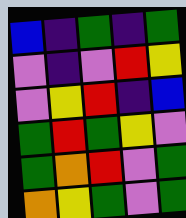[["blue", "indigo", "green", "indigo", "green"], ["violet", "indigo", "violet", "red", "yellow"], ["violet", "yellow", "red", "indigo", "blue"], ["green", "red", "green", "yellow", "violet"], ["green", "orange", "red", "violet", "green"], ["orange", "yellow", "green", "violet", "green"]]